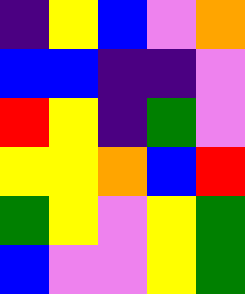[["indigo", "yellow", "blue", "violet", "orange"], ["blue", "blue", "indigo", "indigo", "violet"], ["red", "yellow", "indigo", "green", "violet"], ["yellow", "yellow", "orange", "blue", "red"], ["green", "yellow", "violet", "yellow", "green"], ["blue", "violet", "violet", "yellow", "green"]]